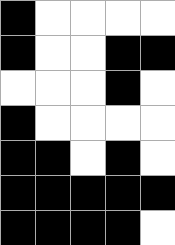[["black", "white", "white", "white", "white"], ["black", "white", "white", "black", "black"], ["white", "white", "white", "black", "white"], ["black", "white", "white", "white", "white"], ["black", "black", "white", "black", "white"], ["black", "black", "black", "black", "black"], ["black", "black", "black", "black", "white"]]